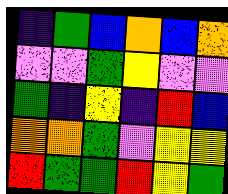[["indigo", "green", "blue", "orange", "blue", "orange"], ["violet", "violet", "green", "yellow", "violet", "violet"], ["green", "indigo", "yellow", "indigo", "red", "blue"], ["orange", "orange", "green", "violet", "yellow", "yellow"], ["red", "green", "green", "red", "yellow", "green"]]